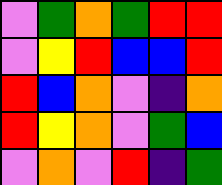[["violet", "green", "orange", "green", "red", "red"], ["violet", "yellow", "red", "blue", "blue", "red"], ["red", "blue", "orange", "violet", "indigo", "orange"], ["red", "yellow", "orange", "violet", "green", "blue"], ["violet", "orange", "violet", "red", "indigo", "green"]]